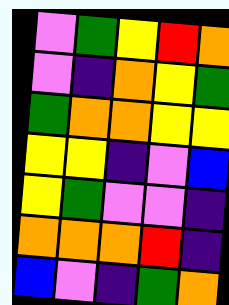[["violet", "green", "yellow", "red", "orange"], ["violet", "indigo", "orange", "yellow", "green"], ["green", "orange", "orange", "yellow", "yellow"], ["yellow", "yellow", "indigo", "violet", "blue"], ["yellow", "green", "violet", "violet", "indigo"], ["orange", "orange", "orange", "red", "indigo"], ["blue", "violet", "indigo", "green", "orange"]]